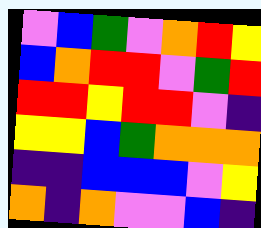[["violet", "blue", "green", "violet", "orange", "red", "yellow"], ["blue", "orange", "red", "red", "violet", "green", "red"], ["red", "red", "yellow", "red", "red", "violet", "indigo"], ["yellow", "yellow", "blue", "green", "orange", "orange", "orange"], ["indigo", "indigo", "blue", "blue", "blue", "violet", "yellow"], ["orange", "indigo", "orange", "violet", "violet", "blue", "indigo"]]